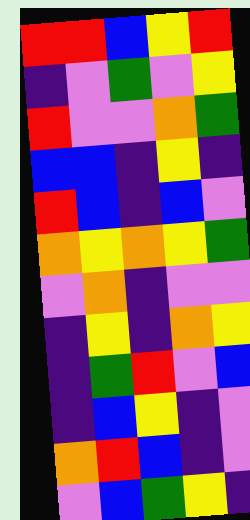[["red", "red", "blue", "yellow", "red"], ["indigo", "violet", "green", "violet", "yellow"], ["red", "violet", "violet", "orange", "green"], ["blue", "blue", "indigo", "yellow", "indigo"], ["red", "blue", "indigo", "blue", "violet"], ["orange", "yellow", "orange", "yellow", "green"], ["violet", "orange", "indigo", "violet", "violet"], ["indigo", "yellow", "indigo", "orange", "yellow"], ["indigo", "green", "red", "violet", "blue"], ["indigo", "blue", "yellow", "indigo", "violet"], ["orange", "red", "blue", "indigo", "violet"], ["violet", "blue", "green", "yellow", "indigo"]]